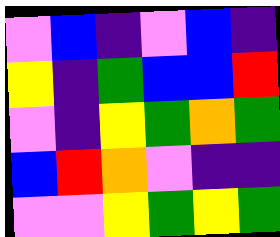[["violet", "blue", "indigo", "violet", "blue", "indigo"], ["yellow", "indigo", "green", "blue", "blue", "red"], ["violet", "indigo", "yellow", "green", "orange", "green"], ["blue", "red", "orange", "violet", "indigo", "indigo"], ["violet", "violet", "yellow", "green", "yellow", "green"]]